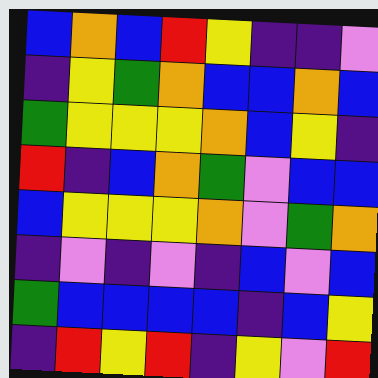[["blue", "orange", "blue", "red", "yellow", "indigo", "indigo", "violet"], ["indigo", "yellow", "green", "orange", "blue", "blue", "orange", "blue"], ["green", "yellow", "yellow", "yellow", "orange", "blue", "yellow", "indigo"], ["red", "indigo", "blue", "orange", "green", "violet", "blue", "blue"], ["blue", "yellow", "yellow", "yellow", "orange", "violet", "green", "orange"], ["indigo", "violet", "indigo", "violet", "indigo", "blue", "violet", "blue"], ["green", "blue", "blue", "blue", "blue", "indigo", "blue", "yellow"], ["indigo", "red", "yellow", "red", "indigo", "yellow", "violet", "red"]]